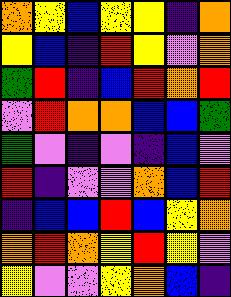[["orange", "yellow", "blue", "yellow", "yellow", "indigo", "orange"], ["yellow", "blue", "indigo", "red", "yellow", "violet", "orange"], ["green", "red", "indigo", "blue", "red", "orange", "red"], ["violet", "red", "orange", "orange", "blue", "blue", "green"], ["green", "violet", "indigo", "violet", "indigo", "blue", "violet"], ["red", "indigo", "violet", "violet", "orange", "blue", "red"], ["indigo", "blue", "blue", "red", "blue", "yellow", "orange"], ["orange", "red", "orange", "yellow", "red", "yellow", "violet"], ["yellow", "violet", "violet", "yellow", "orange", "blue", "indigo"]]